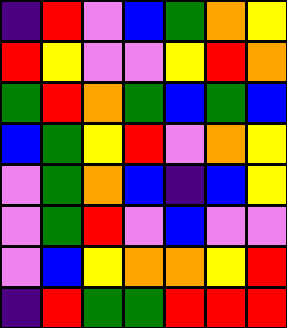[["indigo", "red", "violet", "blue", "green", "orange", "yellow"], ["red", "yellow", "violet", "violet", "yellow", "red", "orange"], ["green", "red", "orange", "green", "blue", "green", "blue"], ["blue", "green", "yellow", "red", "violet", "orange", "yellow"], ["violet", "green", "orange", "blue", "indigo", "blue", "yellow"], ["violet", "green", "red", "violet", "blue", "violet", "violet"], ["violet", "blue", "yellow", "orange", "orange", "yellow", "red"], ["indigo", "red", "green", "green", "red", "red", "red"]]